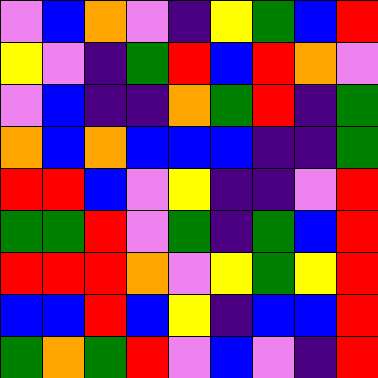[["violet", "blue", "orange", "violet", "indigo", "yellow", "green", "blue", "red"], ["yellow", "violet", "indigo", "green", "red", "blue", "red", "orange", "violet"], ["violet", "blue", "indigo", "indigo", "orange", "green", "red", "indigo", "green"], ["orange", "blue", "orange", "blue", "blue", "blue", "indigo", "indigo", "green"], ["red", "red", "blue", "violet", "yellow", "indigo", "indigo", "violet", "red"], ["green", "green", "red", "violet", "green", "indigo", "green", "blue", "red"], ["red", "red", "red", "orange", "violet", "yellow", "green", "yellow", "red"], ["blue", "blue", "red", "blue", "yellow", "indigo", "blue", "blue", "red"], ["green", "orange", "green", "red", "violet", "blue", "violet", "indigo", "red"]]